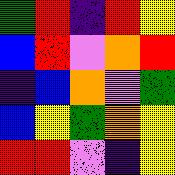[["green", "red", "indigo", "red", "yellow"], ["blue", "red", "violet", "orange", "red"], ["indigo", "blue", "orange", "violet", "green"], ["blue", "yellow", "green", "orange", "yellow"], ["red", "red", "violet", "indigo", "yellow"]]